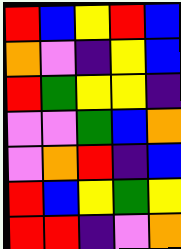[["red", "blue", "yellow", "red", "blue"], ["orange", "violet", "indigo", "yellow", "blue"], ["red", "green", "yellow", "yellow", "indigo"], ["violet", "violet", "green", "blue", "orange"], ["violet", "orange", "red", "indigo", "blue"], ["red", "blue", "yellow", "green", "yellow"], ["red", "red", "indigo", "violet", "orange"]]